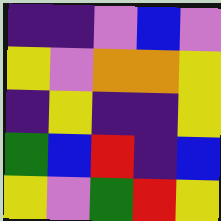[["indigo", "indigo", "violet", "blue", "violet"], ["yellow", "violet", "orange", "orange", "yellow"], ["indigo", "yellow", "indigo", "indigo", "yellow"], ["green", "blue", "red", "indigo", "blue"], ["yellow", "violet", "green", "red", "yellow"]]